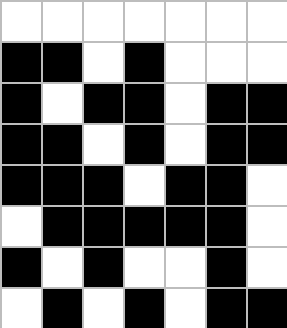[["white", "white", "white", "white", "white", "white", "white"], ["black", "black", "white", "black", "white", "white", "white"], ["black", "white", "black", "black", "white", "black", "black"], ["black", "black", "white", "black", "white", "black", "black"], ["black", "black", "black", "white", "black", "black", "white"], ["white", "black", "black", "black", "black", "black", "white"], ["black", "white", "black", "white", "white", "black", "white"], ["white", "black", "white", "black", "white", "black", "black"]]